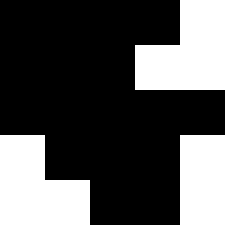[["black", "black", "black", "black", "white"], ["black", "black", "black", "white", "white"], ["black", "black", "black", "black", "black"], ["white", "black", "black", "black", "white"], ["white", "white", "black", "black", "white"]]